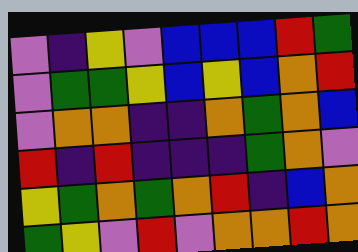[["violet", "indigo", "yellow", "violet", "blue", "blue", "blue", "red", "green"], ["violet", "green", "green", "yellow", "blue", "yellow", "blue", "orange", "red"], ["violet", "orange", "orange", "indigo", "indigo", "orange", "green", "orange", "blue"], ["red", "indigo", "red", "indigo", "indigo", "indigo", "green", "orange", "violet"], ["yellow", "green", "orange", "green", "orange", "red", "indigo", "blue", "orange"], ["green", "yellow", "violet", "red", "violet", "orange", "orange", "red", "orange"]]